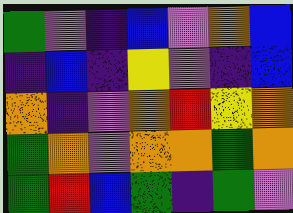[["green", "violet", "indigo", "blue", "violet", "orange", "blue"], ["indigo", "blue", "indigo", "yellow", "violet", "indigo", "blue"], ["orange", "indigo", "violet", "orange", "red", "yellow", "orange"], ["green", "orange", "violet", "orange", "orange", "green", "orange"], ["green", "red", "blue", "green", "indigo", "green", "violet"]]